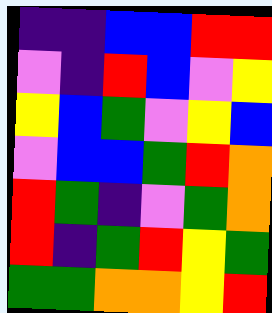[["indigo", "indigo", "blue", "blue", "red", "red"], ["violet", "indigo", "red", "blue", "violet", "yellow"], ["yellow", "blue", "green", "violet", "yellow", "blue"], ["violet", "blue", "blue", "green", "red", "orange"], ["red", "green", "indigo", "violet", "green", "orange"], ["red", "indigo", "green", "red", "yellow", "green"], ["green", "green", "orange", "orange", "yellow", "red"]]